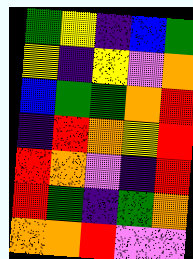[["green", "yellow", "indigo", "blue", "green"], ["yellow", "indigo", "yellow", "violet", "orange"], ["blue", "green", "green", "orange", "red"], ["indigo", "red", "orange", "yellow", "red"], ["red", "orange", "violet", "indigo", "red"], ["red", "green", "indigo", "green", "orange"], ["orange", "orange", "red", "violet", "violet"]]